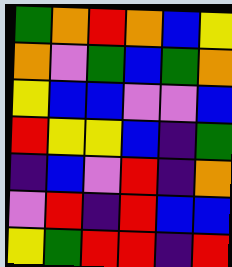[["green", "orange", "red", "orange", "blue", "yellow"], ["orange", "violet", "green", "blue", "green", "orange"], ["yellow", "blue", "blue", "violet", "violet", "blue"], ["red", "yellow", "yellow", "blue", "indigo", "green"], ["indigo", "blue", "violet", "red", "indigo", "orange"], ["violet", "red", "indigo", "red", "blue", "blue"], ["yellow", "green", "red", "red", "indigo", "red"]]